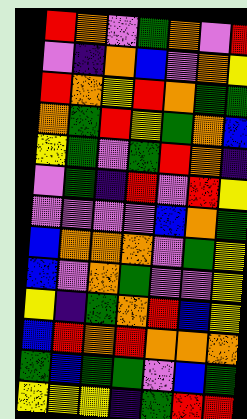[["red", "orange", "violet", "green", "orange", "violet", "red"], ["violet", "indigo", "orange", "blue", "violet", "orange", "yellow"], ["red", "orange", "yellow", "red", "orange", "green", "green"], ["orange", "green", "red", "yellow", "green", "orange", "blue"], ["yellow", "green", "violet", "green", "red", "orange", "indigo"], ["violet", "green", "indigo", "red", "violet", "red", "yellow"], ["violet", "violet", "violet", "violet", "blue", "orange", "green"], ["blue", "orange", "orange", "orange", "violet", "green", "yellow"], ["blue", "violet", "orange", "green", "violet", "violet", "yellow"], ["yellow", "indigo", "green", "orange", "red", "blue", "yellow"], ["blue", "red", "orange", "red", "orange", "orange", "orange"], ["green", "blue", "green", "green", "violet", "blue", "green"], ["yellow", "yellow", "yellow", "indigo", "green", "red", "red"]]